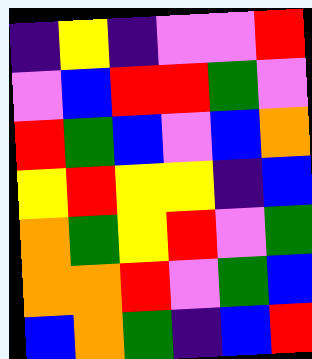[["indigo", "yellow", "indigo", "violet", "violet", "red"], ["violet", "blue", "red", "red", "green", "violet"], ["red", "green", "blue", "violet", "blue", "orange"], ["yellow", "red", "yellow", "yellow", "indigo", "blue"], ["orange", "green", "yellow", "red", "violet", "green"], ["orange", "orange", "red", "violet", "green", "blue"], ["blue", "orange", "green", "indigo", "blue", "red"]]